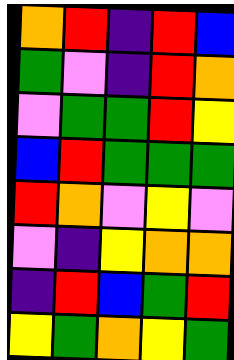[["orange", "red", "indigo", "red", "blue"], ["green", "violet", "indigo", "red", "orange"], ["violet", "green", "green", "red", "yellow"], ["blue", "red", "green", "green", "green"], ["red", "orange", "violet", "yellow", "violet"], ["violet", "indigo", "yellow", "orange", "orange"], ["indigo", "red", "blue", "green", "red"], ["yellow", "green", "orange", "yellow", "green"]]